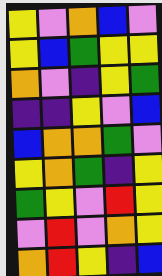[["yellow", "violet", "orange", "blue", "violet"], ["yellow", "blue", "green", "yellow", "yellow"], ["orange", "violet", "indigo", "yellow", "green"], ["indigo", "indigo", "yellow", "violet", "blue"], ["blue", "orange", "orange", "green", "violet"], ["yellow", "orange", "green", "indigo", "yellow"], ["green", "yellow", "violet", "red", "yellow"], ["violet", "red", "violet", "orange", "yellow"], ["orange", "red", "yellow", "indigo", "blue"]]